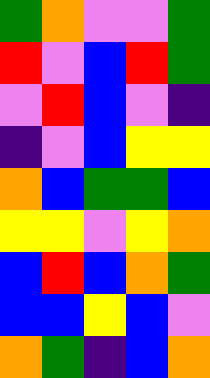[["green", "orange", "violet", "violet", "green"], ["red", "violet", "blue", "red", "green"], ["violet", "red", "blue", "violet", "indigo"], ["indigo", "violet", "blue", "yellow", "yellow"], ["orange", "blue", "green", "green", "blue"], ["yellow", "yellow", "violet", "yellow", "orange"], ["blue", "red", "blue", "orange", "green"], ["blue", "blue", "yellow", "blue", "violet"], ["orange", "green", "indigo", "blue", "orange"]]